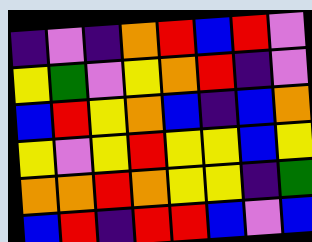[["indigo", "violet", "indigo", "orange", "red", "blue", "red", "violet"], ["yellow", "green", "violet", "yellow", "orange", "red", "indigo", "violet"], ["blue", "red", "yellow", "orange", "blue", "indigo", "blue", "orange"], ["yellow", "violet", "yellow", "red", "yellow", "yellow", "blue", "yellow"], ["orange", "orange", "red", "orange", "yellow", "yellow", "indigo", "green"], ["blue", "red", "indigo", "red", "red", "blue", "violet", "blue"]]